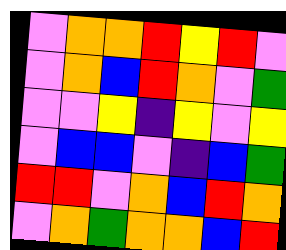[["violet", "orange", "orange", "red", "yellow", "red", "violet"], ["violet", "orange", "blue", "red", "orange", "violet", "green"], ["violet", "violet", "yellow", "indigo", "yellow", "violet", "yellow"], ["violet", "blue", "blue", "violet", "indigo", "blue", "green"], ["red", "red", "violet", "orange", "blue", "red", "orange"], ["violet", "orange", "green", "orange", "orange", "blue", "red"]]